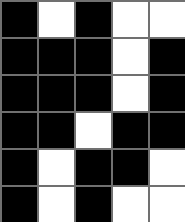[["black", "white", "black", "white", "white"], ["black", "black", "black", "white", "black"], ["black", "black", "black", "white", "black"], ["black", "black", "white", "black", "black"], ["black", "white", "black", "black", "white"], ["black", "white", "black", "white", "white"]]